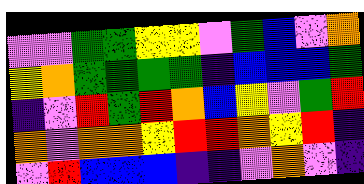[["violet", "violet", "green", "green", "yellow", "yellow", "violet", "green", "blue", "violet", "orange"], ["yellow", "orange", "green", "green", "green", "green", "indigo", "blue", "blue", "blue", "green"], ["indigo", "violet", "red", "green", "red", "orange", "blue", "yellow", "violet", "green", "red"], ["orange", "violet", "orange", "orange", "yellow", "red", "red", "orange", "yellow", "red", "indigo"], ["violet", "red", "blue", "blue", "blue", "indigo", "indigo", "violet", "orange", "violet", "indigo"]]